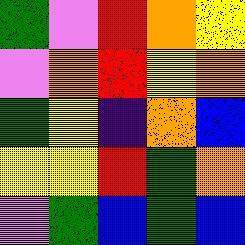[["green", "violet", "red", "orange", "yellow"], ["violet", "orange", "red", "yellow", "orange"], ["green", "yellow", "indigo", "orange", "blue"], ["yellow", "yellow", "red", "green", "orange"], ["violet", "green", "blue", "green", "blue"]]